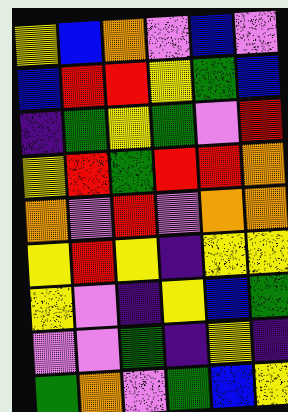[["yellow", "blue", "orange", "violet", "blue", "violet"], ["blue", "red", "red", "yellow", "green", "blue"], ["indigo", "green", "yellow", "green", "violet", "red"], ["yellow", "red", "green", "red", "red", "orange"], ["orange", "violet", "red", "violet", "orange", "orange"], ["yellow", "red", "yellow", "indigo", "yellow", "yellow"], ["yellow", "violet", "indigo", "yellow", "blue", "green"], ["violet", "violet", "green", "indigo", "yellow", "indigo"], ["green", "orange", "violet", "green", "blue", "yellow"]]